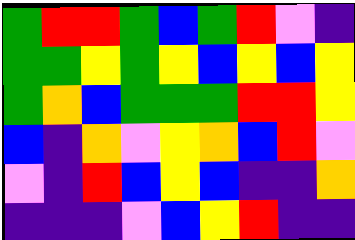[["green", "red", "red", "green", "blue", "green", "red", "violet", "indigo"], ["green", "green", "yellow", "green", "yellow", "blue", "yellow", "blue", "yellow"], ["green", "orange", "blue", "green", "green", "green", "red", "red", "yellow"], ["blue", "indigo", "orange", "violet", "yellow", "orange", "blue", "red", "violet"], ["violet", "indigo", "red", "blue", "yellow", "blue", "indigo", "indigo", "orange"], ["indigo", "indigo", "indigo", "violet", "blue", "yellow", "red", "indigo", "indigo"]]